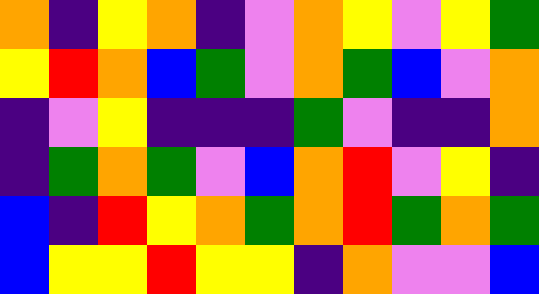[["orange", "indigo", "yellow", "orange", "indigo", "violet", "orange", "yellow", "violet", "yellow", "green"], ["yellow", "red", "orange", "blue", "green", "violet", "orange", "green", "blue", "violet", "orange"], ["indigo", "violet", "yellow", "indigo", "indigo", "indigo", "green", "violet", "indigo", "indigo", "orange"], ["indigo", "green", "orange", "green", "violet", "blue", "orange", "red", "violet", "yellow", "indigo"], ["blue", "indigo", "red", "yellow", "orange", "green", "orange", "red", "green", "orange", "green"], ["blue", "yellow", "yellow", "red", "yellow", "yellow", "indigo", "orange", "violet", "violet", "blue"]]